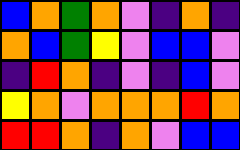[["blue", "orange", "green", "orange", "violet", "indigo", "orange", "indigo"], ["orange", "blue", "green", "yellow", "violet", "blue", "blue", "violet"], ["indigo", "red", "orange", "indigo", "violet", "indigo", "blue", "violet"], ["yellow", "orange", "violet", "orange", "orange", "orange", "red", "orange"], ["red", "red", "orange", "indigo", "orange", "violet", "blue", "blue"]]